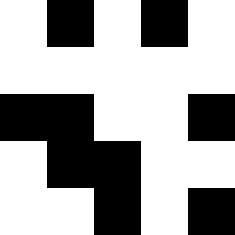[["white", "black", "white", "black", "white"], ["white", "white", "white", "white", "white"], ["black", "black", "white", "white", "black"], ["white", "black", "black", "white", "white"], ["white", "white", "black", "white", "black"]]